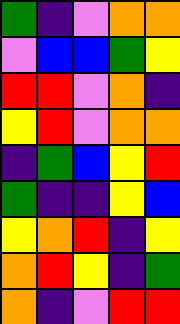[["green", "indigo", "violet", "orange", "orange"], ["violet", "blue", "blue", "green", "yellow"], ["red", "red", "violet", "orange", "indigo"], ["yellow", "red", "violet", "orange", "orange"], ["indigo", "green", "blue", "yellow", "red"], ["green", "indigo", "indigo", "yellow", "blue"], ["yellow", "orange", "red", "indigo", "yellow"], ["orange", "red", "yellow", "indigo", "green"], ["orange", "indigo", "violet", "red", "red"]]